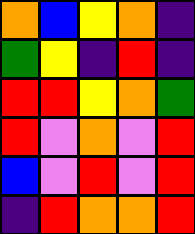[["orange", "blue", "yellow", "orange", "indigo"], ["green", "yellow", "indigo", "red", "indigo"], ["red", "red", "yellow", "orange", "green"], ["red", "violet", "orange", "violet", "red"], ["blue", "violet", "red", "violet", "red"], ["indigo", "red", "orange", "orange", "red"]]